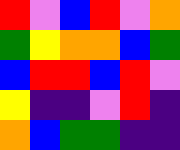[["red", "violet", "blue", "red", "violet", "orange"], ["green", "yellow", "orange", "orange", "blue", "green"], ["blue", "red", "red", "blue", "red", "violet"], ["yellow", "indigo", "indigo", "violet", "red", "indigo"], ["orange", "blue", "green", "green", "indigo", "indigo"]]